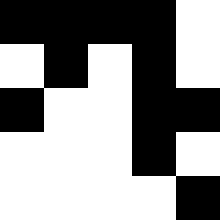[["black", "black", "black", "black", "white"], ["white", "black", "white", "black", "white"], ["black", "white", "white", "black", "black"], ["white", "white", "white", "black", "white"], ["white", "white", "white", "white", "black"]]